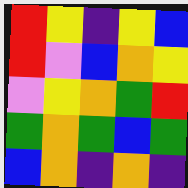[["red", "yellow", "indigo", "yellow", "blue"], ["red", "violet", "blue", "orange", "yellow"], ["violet", "yellow", "orange", "green", "red"], ["green", "orange", "green", "blue", "green"], ["blue", "orange", "indigo", "orange", "indigo"]]